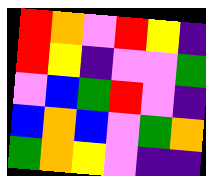[["red", "orange", "violet", "red", "yellow", "indigo"], ["red", "yellow", "indigo", "violet", "violet", "green"], ["violet", "blue", "green", "red", "violet", "indigo"], ["blue", "orange", "blue", "violet", "green", "orange"], ["green", "orange", "yellow", "violet", "indigo", "indigo"]]